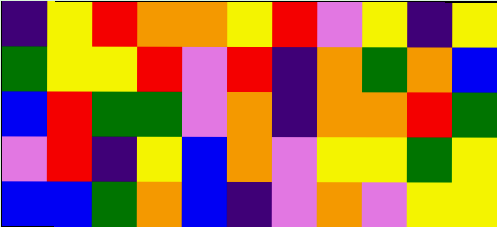[["indigo", "yellow", "red", "orange", "orange", "yellow", "red", "violet", "yellow", "indigo", "yellow"], ["green", "yellow", "yellow", "red", "violet", "red", "indigo", "orange", "green", "orange", "blue"], ["blue", "red", "green", "green", "violet", "orange", "indigo", "orange", "orange", "red", "green"], ["violet", "red", "indigo", "yellow", "blue", "orange", "violet", "yellow", "yellow", "green", "yellow"], ["blue", "blue", "green", "orange", "blue", "indigo", "violet", "orange", "violet", "yellow", "yellow"]]